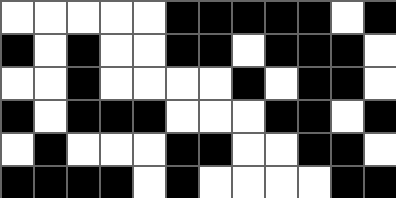[["white", "white", "white", "white", "white", "black", "black", "black", "black", "black", "white", "black"], ["black", "white", "black", "white", "white", "black", "black", "white", "black", "black", "black", "white"], ["white", "white", "black", "white", "white", "white", "white", "black", "white", "black", "black", "white"], ["black", "white", "black", "black", "black", "white", "white", "white", "black", "black", "white", "black"], ["white", "black", "white", "white", "white", "black", "black", "white", "white", "black", "black", "white"], ["black", "black", "black", "black", "white", "black", "white", "white", "white", "white", "black", "black"]]